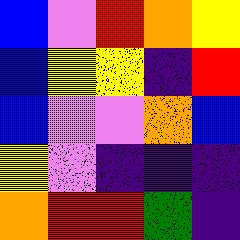[["blue", "violet", "red", "orange", "yellow"], ["blue", "yellow", "yellow", "indigo", "red"], ["blue", "violet", "violet", "orange", "blue"], ["yellow", "violet", "indigo", "indigo", "indigo"], ["orange", "red", "red", "green", "indigo"]]